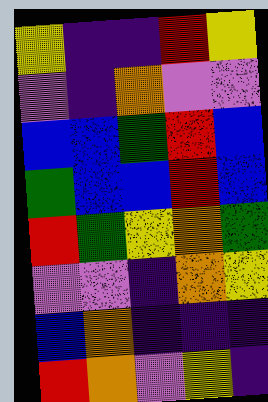[["yellow", "indigo", "indigo", "red", "yellow"], ["violet", "indigo", "orange", "violet", "violet"], ["blue", "blue", "green", "red", "blue"], ["green", "blue", "blue", "red", "blue"], ["red", "green", "yellow", "orange", "green"], ["violet", "violet", "indigo", "orange", "yellow"], ["blue", "orange", "indigo", "indigo", "indigo"], ["red", "orange", "violet", "yellow", "indigo"]]